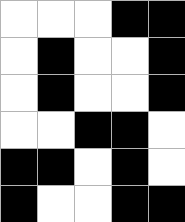[["white", "white", "white", "black", "black"], ["white", "black", "white", "white", "black"], ["white", "black", "white", "white", "black"], ["white", "white", "black", "black", "white"], ["black", "black", "white", "black", "white"], ["black", "white", "white", "black", "black"]]